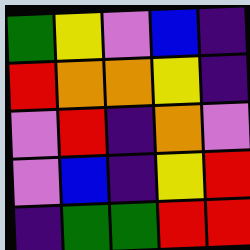[["green", "yellow", "violet", "blue", "indigo"], ["red", "orange", "orange", "yellow", "indigo"], ["violet", "red", "indigo", "orange", "violet"], ["violet", "blue", "indigo", "yellow", "red"], ["indigo", "green", "green", "red", "red"]]